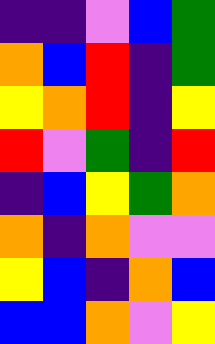[["indigo", "indigo", "violet", "blue", "green"], ["orange", "blue", "red", "indigo", "green"], ["yellow", "orange", "red", "indigo", "yellow"], ["red", "violet", "green", "indigo", "red"], ["indigo", "blue", "yellow", "green", "orange"], ["orange", "indigo", "orange", "violet", "violet"], ["yellow", "blue", "indigo", "orange", "blue"], ["blue", "blue", "orange", "violet", "yellow"]]